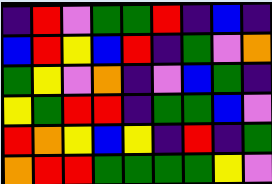[["indigo", "red", "violet", "green", "green", "red", "indigo", "blue", "indigo"], ["blue", "red", "yellow", "blue", "red", "indigo", "green", "violet", "orange"], ["green", "yellow", "violet", "orange", "indigo", "violet", "blue", "green", "indigo"], ["yellow", "green", "red", "red", "indigo", "green", "green", "blue", "violet"], ["red", "orange", "yellow", "blue", "yellow", "indigo", "red", "indigo", "green"], ["orange", "red", "red", "green", "green", "green", "green", "yellow", "violet"]]